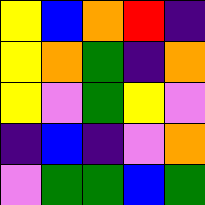[["yellow", "blue", "orange", "red", "indigo"], ["yellow", "orange", "green", "indigo", "orange"], ["yellow", "violet", "green", "yellow", "violet"], ["indigo", "blue", "indigo", "violet", "orange"], ["violet", "green", "green", "blue", "green"]]